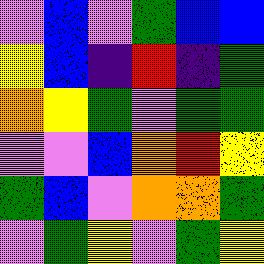[["violet", "blue", "violet", "green", "blue", "blue"], ["yellow", "blue", "indigo", "red", "indigo", "green"], ["orange", "yellow", "green", "violet", "green", "green"], ["violet", "violet", "blue", "orange", "red", "yellow"], ["green", "blue", "violet", "orange", "orange", "green"], ["violet", "green", "yellow", "violet", "green", "yellow"]]